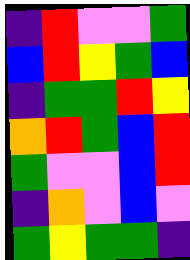[["indigo", "red", "violet", "violet", "green"], ["blue", "red", "yellow", "green", "blue"], ["indigo", "green", "green", "red", "yellow"], ["orange", "red", "green", "blue", "red"], ["green", "violet", "violet", "blue", "red"], ["indigo", "orange", "violet", "blue", "violet"], ["green", "yellow", "green", "green", "indigo"]]